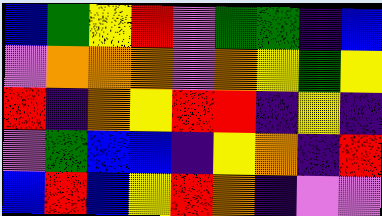[["blue", "green", "yellow", "red", "violet", "green", "green", "indigo", "blue"], ["violet", "orange", "orange", "orange", "violet", "orange", "yellow", "green", "yellow"], ["red", "indigo", "orange", "yellow", "red", "red", "indigo", "yellow", "indigo"], ["violet", "green", "blue", "blue", "indigo", "yellow", "orange", "indigo", "red"], ["blue", "red", "blue", "yellow", "red", "orange", "indigo", "violet", "violet"]]